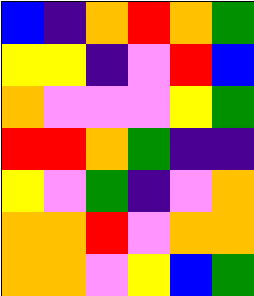[["blue", "indigo", "orange", "red", "orange", "green"], ["yellow", "yellow", "indigo", "violet", "red", "blue"], ["orange", "violet", "violet", "violet", "yellow", "green"], ["red", "red", "orange", "green", "indigo", "indigo"], ["yellow", "violet", "green", "indigo", "violet", "orange"], ["orange", "orange", "red", "violet", "orange", "orange"], ["orange", "orange", "violet", "yellow", "blue", "green"]]